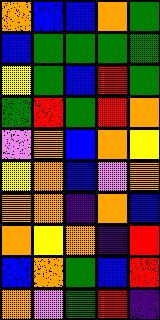[["orange", "blue", "blue", "orange", "green"], ["blue", "green", "green", "green", "green"], ["yellow", "green", "blue", "red", "green"], ["green", "red", "green", "red", "orange"], ["violet", "orange", "blue", "orange", "yellow"], ["yellow", "orange", "blue", "violet", "orange"], ["orange", "orange", "indigo", "orange", "blue"], ["orange", "yellow", "orange", "indigo", "red"], ["blue", "orange", "green", "blue", "red"], ["orange", "violet", "green", "red", "indigo"]]